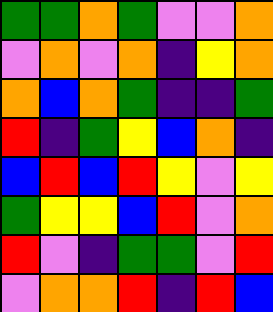[["green", "green", "orange", "green", "violet", "violet", "orange"], ["violet", "orange", "violet", "orange", "indigo", "yellow", "orange"], ["orange", "blue", "orange", "green", "indigo", "indigo", "green"], ["red", "indigo", "green", "yellow", "blue", "orange", "indigo"], ["blue", "red", "blue", "red", "yellow", "violet", "yellow"], ["green", "yellow", "yellow", "blue", "red", "violet", "orange"], ["red", "violet", "indigo", "green", "green", "violet", "red"], ["violet", "orange", "orange", "red", "indigo", "red", "blue"]]